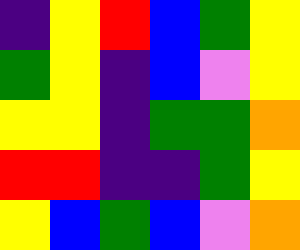[["indigo", "yellow", "red", "blue", "green", "yellow"], ["green", "yellow", "indigo", "blue", "violet", "yellow"], ["yellow", "yellow", "indigo", "green", "green", "orange"], ["red", "red", "indigo", "indigo", "green", "yellow"], ["yellow", "blue", "green", "blue", "violet", "orange"]]